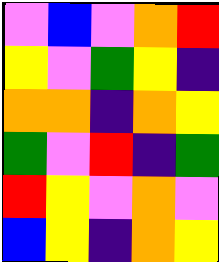[["violet", "blue", "violet", "orange", "red"], ["yellow", "violet", "green", "yellow", "indigo"], ["orange", "orange", "indigo", "orange", "yellow"], ["green", "violet", "red", "indigo", "green"], ["red", "yellow", "violet", "orange", "violet"], ["blue", "yellow", "indigo", "orange", "yellow"]]